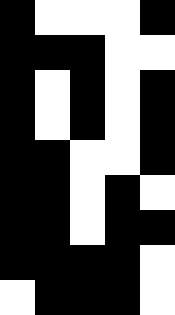[["black", "white", "white", "white", "black"], ["black", "black", "black", "white", "white"], ["black", "white", "black", "white", "black"], ["black", "white", "black", "white", "black"], ["black", "black", "white", "white", "black"], ["black", "black", "white", "black", "white"], ["black", "black", "white", "black", "black"], ["black", "black", "black", "black", "white"], ["white", "black", "black", "black", "white"]]